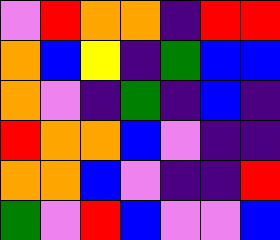[["violet", "red", "orange", "orange", "indigo", "red", "red"], ["orange", "blue", "yellow", "indigo", "green", "blue", "blue"], ["orange", "violet", "indigo", "green", "indigo", "blue", "indigo"], ["red", "orange", "orange", "blue", "violet", "indigo", "indigo"], ["orange", "orange", "blue", "violet", "indigo", "indigo", "red"], ["green", "violet", "red", "blue", "violet", "violet", "blue"]]